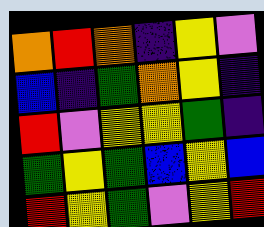[["orange", "red", "orange", "indigo", "yellow", "violet"], ["blue", "indigo", "green", "orange", "yellow", "indigo"], ["red", "violet", "yellow", "yellow", "green", "indigo"], ["green", "yellow", "green", "blue", "yellow", "blue"], ["red", "yellow", "green", "violet", "yellow", "red"]]